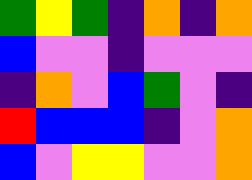[["green", "yellow", "green", "indigo", "orange", "indigo", "orange"], ["blue", "violet", "violet", "indigo", "violet", "violet", "violet"], ["indigo", "orange", "violet", "blue", "green", "violet", "indigo"], ["red", "blue", "blue", "blue", "indigo", "violet", "orange"], ["blue", "violet", "yellow", "yellow", "violet", "violet", "orange"]]